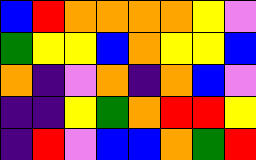[["blue", "red", "orange", "orange", "orange", "orange", "yellow", "violet"], ["green", "yellow", "yellow", "blue", "orange", "yellow", "yellow", "blue"], ["orange", "indigo", "violet", "orange", "indigo", "orange", "blue", "violet"], ["indigo", "indigo", "yellow", "green", "orange", "red", "red", "yellow"], ["indigo", "red", "violet", "blue", "blue", "orange", "green", "red"]]